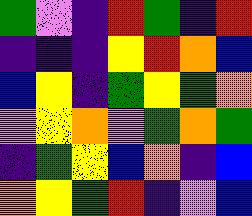[["green", "violet", "indigo", "red", "green", "indigo", "red"], ["indigo", "indigo", "indigo", "yellow", "red", "orange", "blue"], ["blue", "yellow", "indigo", "green", "yellow", "green", "orange"], ["violet", "yellow", "orange", "violet", "green", "orange", "green"], ["indigo", "green", "yellow", "blue", "orange", "indigo", "blue"], ["orange", "yellow", "green", "red", "indigo", "violet", "blue"]]